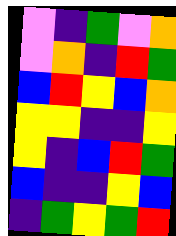[["violet", "indigo", "green", "violet", "orange"], ["violet", "orange", "indigo", "red", "green"], ["blue", "red", "yellow", "blue", "orange"], ["yellow", "yellow", "indigo", "indigo", "yellow"], ["yellow", "indigo", "blue", "red", "green"], ["blue", "indigo", "indigo", "yellow", "blue"], ["indigo", "green", "yellow", "green", "red"]]